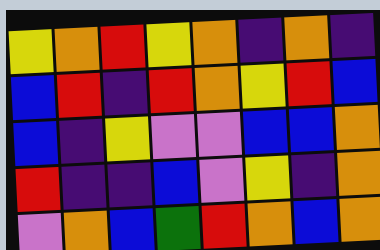[["yellow", "orange", "red", "yellow", "orange", "indigo", "orange", "indigo"], ["blue", "red", "indigo", "red", "orange", "yellow", "red", "blue"], ["blue", "indigo", "yellow", "violet", "violet", "blue", "blue", "orange"], ["red", "indigo", "indigo", "blue", "violet", "yellow", "indigo", "orange"], ["violet", "orange", "blue", "green", "red", "orange", "blue", "orange"]]